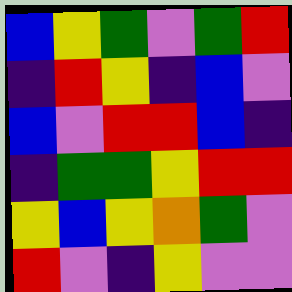[["blue", "yellow", "green", "violet", "green", "red"], ["indigo", "red", "yellow", "indigo", "blue", "violet"], ["blue", "violet", "red", "red", "blue", "indigo"], ["indigo", "green", "green", "yellow", "red", "red"], ["yellow", "blue", "yellow", "orange", "green", "violet"], ["red", "violet", "indigo", "yellow", "violet", "violet"]]